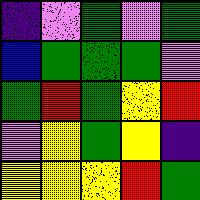[["indigo", "violet", "green", "violet", "green"], ["blue", "green", "green", "green", "violet"], ["green", "red", "green", "yellow", "red"], ["violet", "yellow", "green", "yellow", "indigo"], ["yellow", "yellow", "yellow", "red", "green"]]